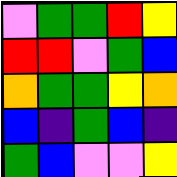[["violet", "green", "green", "red", "yellow"], ["red", "red", "violet", "green", "blue"], ["orange", "green", "green", "yellow", "orange"], ["blue", "indigo", "green", "blue", "indigo"], ["green", "blue", "violet", "violet", "yellow"]]